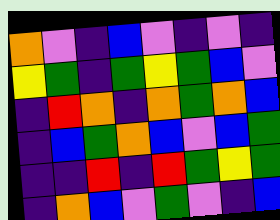[["orange", "violet", "indigo", "blue", "violet", "indigo", "violet", "indigo"], ["yellow", "green", "indigo", "green", "yellow", "green", "blue", "violet"], ["indigo", "red", "orange", "indigo", "orange", "green", "orange", "blue"], ["indigo", "blue", "green", "orange", "blue", "violet", "blue", "green"], ["indigo", "indigo", "red", "indigo", "red", "green", "yellow", "green"], ["indigo", "orange", "blue", "violet", "green", "violet", "indigo", "blue"]]